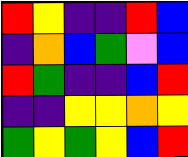[["red", "yellow", "indigo", "indigo", "red", "blue"], ["indigo", "orange", "blue", "green", "violet", "blue"], ["red", "green", "indigo", "indigo", "blue", "red"], ["indigo", "indigo", "yellow", "yellow", "orange", "yellow"], ["green", "yellow", "green", "yellow", "blue", "red"]]